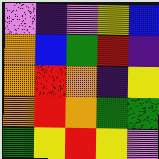[["violet", "indigo", "violet", "yellow", "blue"], ["orange", "blue", "green", "red", "indigo"], ["orange", "red", "orange", "indigo", "yellow"], ["orange", "red", "orange", "green", "green"], ["green", "yellow", "red", "yellow", "violet"]]